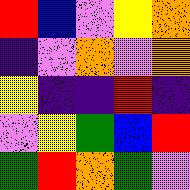[["red", "blue", "violet", "yellow", "orange"], ["indigo", "violet", "orange", "violet", "orange"], ["yellow", "indigo", "indigo", "red", "indigo"], ["violet", "yellow", "green", "blue", "red"], ["green", "red", "orange", "green", "violet"]]